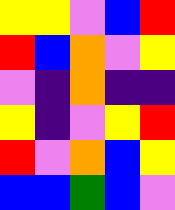[["yellow", "yellow", "violet", "blue", "red"], ["red", "blue", "orange", "violet", "yellow"], ["violet", "indigo", "orange", "indigo", "indigo"], ["yellow", "indigo", "violet", "yellow", "red"], ["red", "violet", "orange", "blue", "yellow"], ["blue", "blue", "green", "blue", "violet"]]